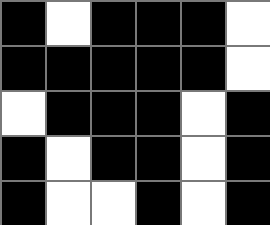[["black", "white", "black", "black", "black", "white"], ["black", "black", "black", "black", "black", "white"], ["white", "black", "black", "black", "white", "black"], ["black", "white", "black", "black", "white", "black"], ["black", "white", "white", "black", "white", "black"]]